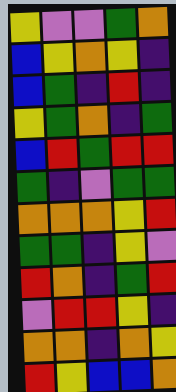[["yellow", "violet", "violet", "green", "orange"], ["blue", "yellow", "orange", "yellow", "indigo"], ["blue", "green", "indigo", "red", "indigo"], ["yellow", "green", "orange", "indigo", "green"], ["blue", "red", "green", "red", "red"], ["green", "indigo", "violet", "green", "green"], ["orange", "orange", "orange", "yellow", "red"], ["green", "green", "indigo", "yellow", "violet"], ["red", "orange", "indigo", "green", "red"], ["violet", "red", "red", "yellow", "indigo"], ["orange", "orange", "indigo", "orange", "yellow"], ["red", "yellow", "blue", "blue", "orange"]]